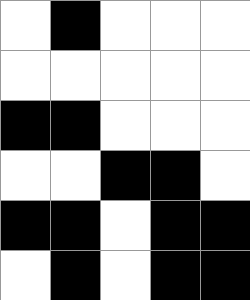[["white", "black", "white", "white", "white"], ["white", "white", "white", "white", "white"], ["black", "black", "white", "white", "white"], ["white", "white", "black", "black", "white"], ["black", "black", "white", "black", "black"], ["white", "black", "white", "black", "black"]]